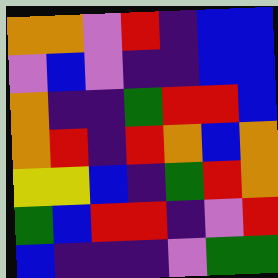[["orange", "orange", "violet", "red", "indigo", "blue", "blue"], ["violet", "blue", "violet", "indigo", "indigo", "blue", "blue"], ["orange", "indigo", "indigo", "green", "red", "red", "blue"], ["orange", "red", "indigo", "red", "orange", "blue", "orange"], ["yellow", "yellow", "blue", "indigo", "green", "red", "orange"], ["green", "blue", "red", "red", "indigo", "violet", "red"], ["blue", "indigo", "indigo", "indigo", "violet", "green", "green"]]